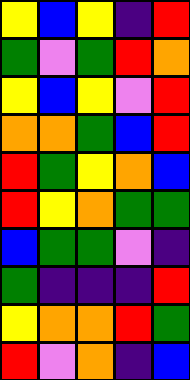[["yellow", "blue", "yellow", "indigo", "red"], ["green", "violet", "green", "red", "orange"], ["yellow", "blue", "yellow", "violet", "red"], ["orange", "orange", "green", "blue", "red"], ["red", "green", "yellow", "orange", "blue"], ["red", "yellow", "orange", "green", "green"], ["blue", "green", "green", "violet", "indigo"], ["green", "indigo", "indigo", "indigo", "red"], ["yellow", "orange", "orange", "red", "green"], ["red", "violet", "orange", "indigo", "blue"]]